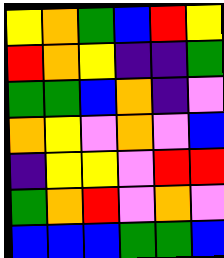[["yellow", "orange", "green", "blue", "red", "yellow"], ["red", "orange", "yellow", "indigo", "indigo", "green"], ["green", "green", "blue", "orange", "indigo", "violet"], ["orange", "yellow", "violet", "orange", "violet", "blue"], ["indigo", "yellow", "yellow", "violet", "red", "red"], ["green", "orange", "red", "violet", "orange", "violet"], ["blue", "blue", "blue", "green", "green", "blue"]]